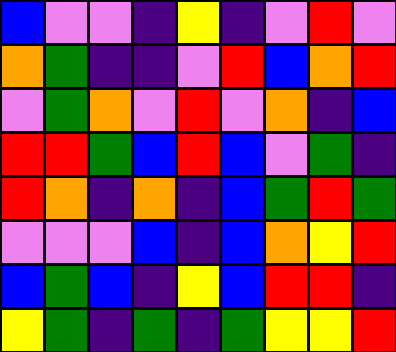[["blue", "violet", "violet", "indigo", "yellow", "indigo", "violet", "red", "violet"], ["orange", "green", "indigo", "indigo", "violet", "red", "blue", "orange", "red"], ["violet", "green", "orange", "violet", "red", "violet", "orange", "indigo", "blue"], ["red", "red", "green", "blue", "red", "blue", "violet", "green", "indigo"], ["red", "orange", "indigo", "orange", "indigo", "blue", "green", "red", "green"], ["violet", "violet", "violet", "blue", "indigo", "blue", "orange", "yellow", "red"], ["blue", "green", "blue", "indigo", "yellow", "blue", "red", "red", "indigo"], ["yellow", "green", "indigo", "green", "indigo", "green", "yellow", "yellow", "red"]]